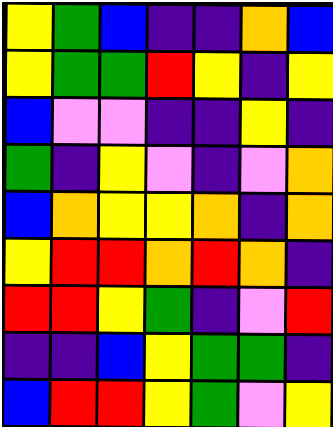[["yellow", "green", "blue", "indigo", "indigo", "orange", "blue"], ["yellow", "green", "green", "red", "yellow", "indigo", "yellow"], ["blue", "violet", "violet", "indigo", "indigo", "yellow", "indigo"], ["green", "indigo", "yellow", "violet", "indigo", "violet", "orange"], ["blue", "orange", "yellow", "yellow", "orange", "indigo", "orange"], ["yellow", "red", "red", "orange", "red", "orange", "indigo"], ["red", "red", "yellow", "green", "indigo", "violet", "red"], ["indigo", "indigo", "blue", "yellow", "green", "green", "indigo"], ["blue", "red", "red", "yellow", "green", "violet", "yellow"]]